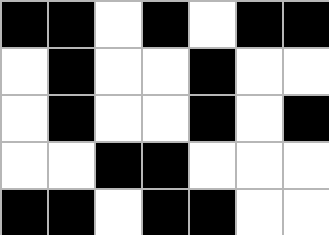[["black", "black", "white", "black", "white", "black", "black"], ["white", "black", "white", "white", "black", "white", "white"], ["white", "black", "white", "white", "black", "white", "black"], ["white", "white", "black", "black", "white", "white", "white"], ["black", "black", "white", "black", "black", "white", "white"]]